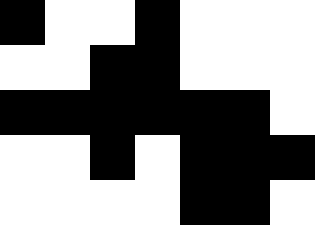[["black", "white", "white", "black", "white", "white", "white"], ["white", "white", "black", "black", "white", "white", "white"], ["black", "black", "black", "black", "black", "black", "white"], ["white", "white", "black", "white", "black", "black", "black"], ["white", "white", "white", "white", "black", "black", "white"]]